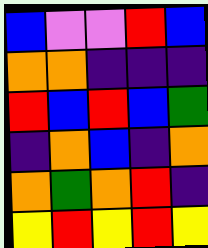[["blue", "violet", "violet", "red", "blue"], ["orange", "orange", "indigo", "indigo", "indigo"], ["red", "blue", "red", "blue", "green"], ["indigo", "orange", "blue", "indigo", "orange"], ["orange", "green", "orange", "red", "indigo"], ["yellow", "red", "yellow", "red", "yellow"]]